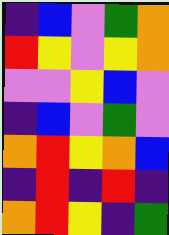[["indigo", "blue", "violet", "green", "orange"], ["red", "yellow", "violet", "yellow", "orange"], ["violet", "violet", "yellow", "blue", "violet"], ["indigo", "blue", "violet", "green", "violet"], ["orange", "red", "yellow", "orange", "blue"], ["indigo", "red", "indigo", "red", "indigo"], ["orange", "red", "yellow", "indigo", "green"]]